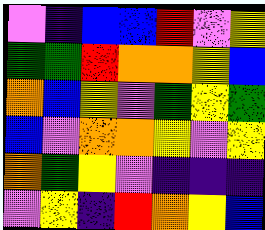[["violet", "indigo", "blue", "blue", "red", "violet", "yellow"], ["green", "green", "red", "orange", "orange", "yellow", "blue"], ["orange", "blue", "yellow", "violet", "green", "yellow", "green"], ["blue", "violet", "orange", "orange", "yellow", "violet", "yellow"], ["orange", "green", "yellow", "violet", "indigo", "indigo", "indigo"], ["violet", "yellow", "indigo", "red", "orange", "yellow", "blue"]]